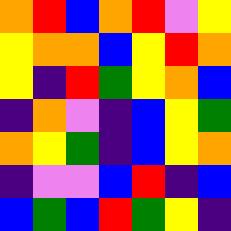[["orange", "red", "blue", "orange", "red", "violet", "yellow"], ["yellow", "orange", "orange", "blue", "yellow", "red", "orange"], ["yellow", "indigo", "red", "green", "yellow", "orange", "blue"], ["indigo", "orange", "violet", "indigo", "blue", "yellow", "green"], ["orange", "yellow", "green", "indigo", "blue", "yellow", "orange"], ["indigo", "violet", "violet", "blue", "red", "indigo", "blue"], ["blue", "green", "blue", "red", "green", "yellow", "indigo"]]